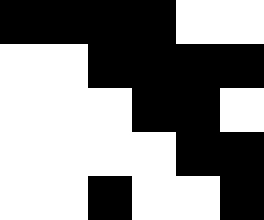[["black", "black", "black", "black", "white", "white"], ["white", "white", "black", "black", "black", "black"], ["white", "white", "white", "black", "black", "white"], ["white", "white", "white", "white", "black", "black"], ["white", "white", "black", "white", "white", "black"]]